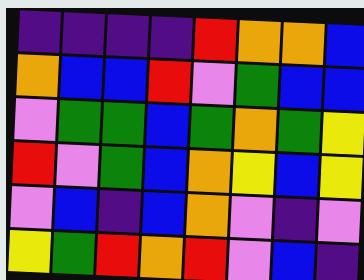[["indigo", "indigo", "indigo", "indigo", "red", "orange", "orange", "blue"], ["orange", "blue", "blue", "red", "violet", "green", "blue", "blue"], ["violet", "green", "green", "blue", "green", "orange", "green", "yellow"], ["red", "violet", "green", "blue", "orange", "yellow", "blue", "yellow"], ["violet", "blue", "indigo", "blue", "orange", "violet", "indigo", "violet"], ["yellow", "green", "red", "orange", "red", "violet", "blue", "indigo"]]